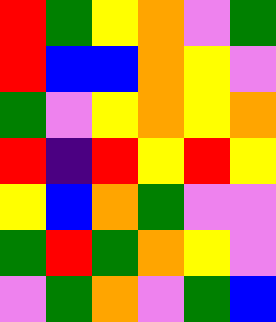[["red", "green", "yellow", "orange", "violet", "green"], ["red", "blue", "blue", "orange", "yellow", "violet"], ["green", "violet", "yellow", "orange", "yellow", "orange"], ["red", "indigo", "red", "yellow", "red", "yellow"], ["yellow", "blue", "orange", "green", "violet", "violet"], ["green", "red", "green", "orange", "yellow", "violet"], ["violet", "green", "orange", "violet", "green", "blue"]]